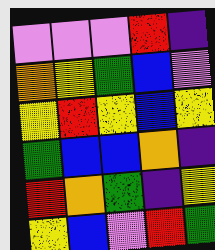[["violet", "violet", "violet", "red", "indigo"], ["orange", "yellow", "green", "blue", "violet"], ["yellow", "red", "yellow", "blue", "yellow"], ["green", "blue", "blue", "orange", "indigo"], ["red", "orange", "green", "indigo", "yellow"], ["yellow", "blue", "violet", "red", "green"]]